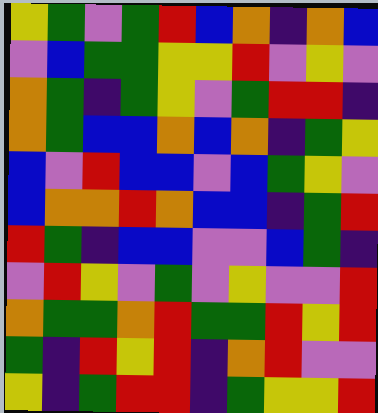[["yellow", "green", "violet", "green", "red", "blue", "orange", "indigo", "orange", "blue"], ["violet", "blue", "green", "green", "yellow", "yellow", "red", "violet", "yellow", "violet"], ["orange", "green", "indigo", "green", "yellow", "violet", "green", "red", "red", "indigo"], ["orange", "green", "blue", "blue", "orange", "blue", "orange", "indigo", "green", "yellow"], ["blue", "violet", "red", "blue", "blue", "violet", "blue", "green", "yellow", "violet"], ["blue", "orange", "orange", "red", "orange", "blue", "blue", "indigo", "green", "red"], ["red", "green", "indigo", "blue", "blue", "violet", "violet", "blue", "green", "indigo"], ["violet", "red", "yellow", "violet", "green", "violet", "yellow", "violet", "violet", "red"], ["orange", "green", "green", "orange", "red", "green", "green", "red", "yellow", "red"], ["green", "indigo", "red", "yellow", "red", "indigo", "orange", "red", "violet", "violet"], ["yellow", "indigo", "green", "red", "red", "indigo", "green", "yellow", "yellow", "red"]]